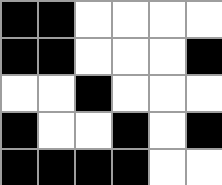[["black", "black", "white", "white", "white", "white"], ["black", "black", "white", "white", "white", "black"], ["white", "white", "black", "white", "white", "white"], ["black", "white", "white", "black", "white", "black"], ["black", "black", "black", "black", "white", "white"]]